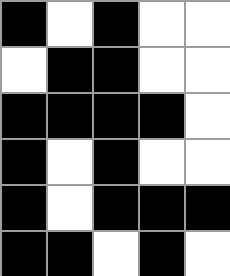[["black", "white", "black", "white", "white"], ["white", "black", "black", "white", "white"], ["black", "black", "black", "black", "white"], ["black", "white", "black", "white", "white"], ["black", "white", "black", "black", "black"], ["black", "black", "white", "black", "white"]]